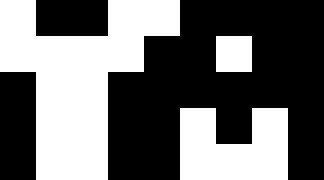[["white", "black", "black", "white", "white", "black", "black", "black", "black"], ["white", "white", "white", "white", "black", "black", "white", "black", "black"], ["black", "white", "white", "black", "black", "black", "black", "black", "black"], ["black", "white", "white", "black", "black", "white", "black", "white", "black"], ["black", "white", "white", "black", "black", "white", "white", "white", "black"]]